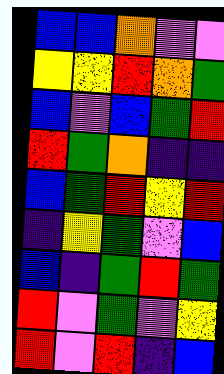[["blue", "blue", "orange", "violet", "violet"], ["yellow", "yellow", "red", "orange", "green"], ["blue", "violet", "blue", "green", "red"], ["red", "green", "orange", "indigo", "indigo"], ["blue", "green", "red", "yellow", "red"], ["indigo", "yellow", "green", "violet", "blue"], ["blue", "indigo", "green", "red", "green"], ["red", "violet", "green", "violet", "yellow"], ["red", "violet", "red", "indigo", "blue"]]